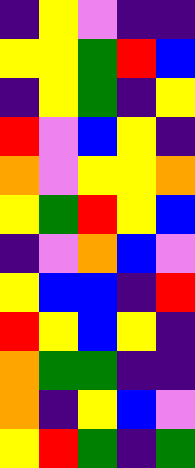[["indigo", "yellow", "violet", "indigo", "indigo"], ["yellow", "yellow", "green", "red", "blue"], ["indigo", "yellow", "green", "indigo", "yellow"], ["red", "violet", "blue", "yellow", "indigo"], ["orange", "violet", "yellow", "yellow", "orange"], ["yellow", "green", "red", "yellow", "blue"], ["indigo", "violet", "orange", "blue", "violet"], ["yellow", "blue", "blue", "indigo", "red"], ["red", "yellow", "blue", "yellow", "indigo"], ["orange", "green", "green", "indigo", "indigo"], ["orange", "indigo", "yellow", "blue", "violet"], ["yellow", "red", "green", "indigo", "green"]]